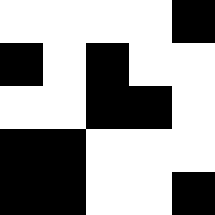[["white", "white", "white", "white", "black"], ["black", "white", "black", "white", "white"], ["white", "white", "black", "black", "white"], ["black", "black", "white", "white", "white"], ["black", "black", "white", "white", "black"]]